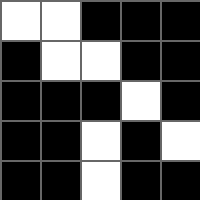[["white", "white", "black", "black", "black"], ["black", "white", "white", "black", "black"], ["black", "black", "black", "white", "black"], ["black", "black", "white", "black", "white"], ["black", "black", "white", "black", "black"]]